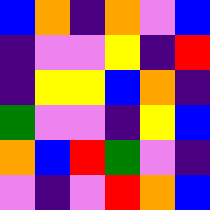[["blue", "orange", "indigo", "orange", "violet", "blue"], ["indigo", "violet", "violet", "yellow", "indigo", "red"], ["indigo", "yellow", "yellow", "blue", "orange", "indigo"], ["green", "violet", "violet", "indigo", "yellow", "blue"], ["orange", "blue", "red", "green", "violet", "indigo"], ["violet", "indigo", "violet", "red", "orange", "blue"]]